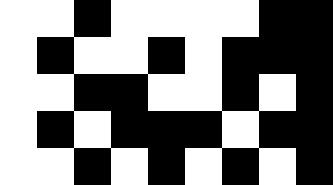[["white", "white", "black", "white", "white", "white", "white", "black", "black"], ["white", "black", "white", "white", "black", "white", "black", "black", "black"], ["white", "white", "black", "black", "white", "white", "black", "white", "black"], ["white", "black", "white", "black", "black", "black", "white", "black", "black"], ["white", "white", "black", "white", "black", "white", "black", "white", "black"]]